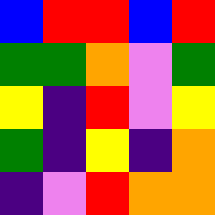[["blue", "red", "red", "blue", "red"], ["green", "green", "orange", "violet", "green"], ["yellow", "indigo", "red", "violet", "yellow"], ["green", "indigo", "yellow", "indigo", "orange"], ["indigo", "violet", "red", "orange", "orange"]]